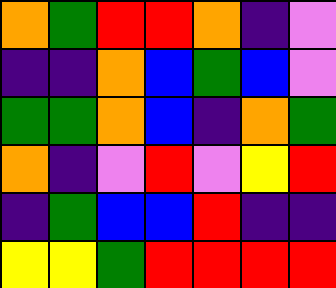[["orange", "green", "red", "red", "orange", "indigo", "violet"], ["indigo", "indigo", "orange", "blue", "green", "blue", "violet"], ["green", "green", "orange", "blue", "indigo", "orange", "green"], ["orange", "indigo", "violet", "red", "violet", "yellow", "red"], ["indigo", "green", "blue", "blue", "red", "indigo", "indigo"], ["yellow", "yellow", "green", "red", "red", "red", "red"]]